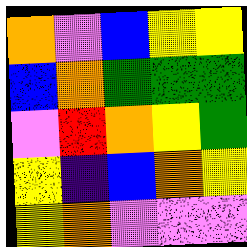[["orange", "violet", "blue", "yellow", "yellow"], ["blue", "orange", "green", "green", "green"], ["violet", "red", "orange", "yellow", "green"], ["yellow", "indigo", "blue", "orange", "yellow"], ["yellow", "orange", "violet", "violet", "violet"]]